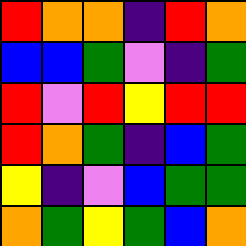[["red", "orange", "orange", "indigo", "red", "orange"], ["blue", "blue", "green", "violet", "indigo", "green"], ["red", "violet", "red", "yellow", "red", "red"], ["red", "orange", "green", "indigo", "blue", "green"], ["yellow", "indigo", "violet", "blue", "green", "green"], ["orange", "green", "yellow", "green", "blue", "orange"]]